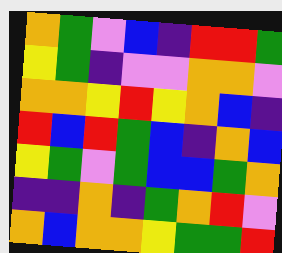[["orange", "green", "violet", "blue", "indigo", "red", "red", "green"], ["yellow", "green", "indigo", "violet", "violet", "orange", "orange", "violet"], ["orange", "orange", "yellow", "red", "yellow", "orange", "blue", "indigo"], ["red", "blue", "red", "green", "blue", "indigo", "orange", "blue"], ["yellow", "green", "violet", "green", "blue", "blue", "green", "orange"], ["indigo", "indigo", "orange", "indigo", "green", "orange", "red", "violet"], ["orange", "blue", "orange", "orange", "yellow", "green", "green", "red"]]